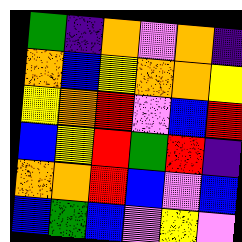[["green", "indigo", "orange", "violet", "orange", "indigo"], ["orange", "blue", "yellow", "orange", "orange", "yellow"], ["yellow", "orange", "red", "violet", "blue", "red"], ["blue", "yellow", "red", "green", "red", "indigo"], ["orange", "orange", "red", "blue", "violet", "blue"], ["blue", "green", "blue", "violet", "yellow", "violet"]]